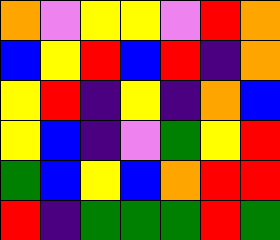[["orange", "violet", "yellow", "yellow", "violet", "red", "orange"], ["blue", "yellow", "red", "blue", "red", "indigo", "orange"], ["yellow", "red", "indigo", "yellow", "indigo", "orange", "blue"], ["yellow", "blue", "indigo", "violet", "green", "yellow", "red"], ["green", "blue", "yellow", "blue", "orange", "red", "red"], ["red", "indigo", "green", "green", "green", "red", "green"]]